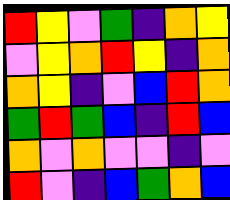[["red", "yellow", "violet", "green", "indigo", "orange", "yellow"], ["violet", "yellow", "orange", "red", "yellow", "indigo", "orange"], ["orange", "yellow", "indigo", "violet", "blue", "red", "orange"], ["green", "red", "green", "blue", "indigo", "red", "blue"], ["orange", "violet", "orange", "violet", "violet", "indigo", "violet"], ["red", "violet", "indigo", "blue", "green", "orange", "blue"]]